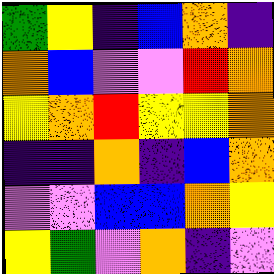[["green", "yellow", "indigo", "blue", "orange", "indigo"], ["orange", "blue", "violet", "violet", "red", "orange"], ["yellow", "orange", "red", "yellow", "yellow", "orange"], ["indigo", "indigo", "orange", "indigo", "blue", "orange"], ["violet", "violet", "blue", "blue", "orange", "yellow"], ["yellow", "green", "violet", "orange", "indigo", "violet"]]